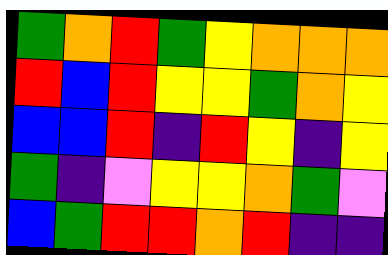[["green", "orange", "red", "green", "yellow", "orange", "orange", "orange"], ["red", "blue", "red", "yellow", "yellow", "green", "orange", "yellow"], ["blue", "blue", "red", "indigo", "red", "yellow", "indigo", "yellow"], ["green", "indigo", "violet", "yellow", "yellow", "orange", "green", "violet"], ["blue", "green", "red", "red", "orange", "red", "indigo", "indigo"]]